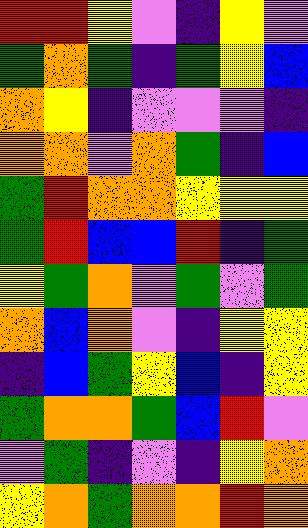[["red", "red", "yellow", "violet", "indigo", "yellow", "violet"], ["green", "orange", "green", "indigo", "green", "yellow", "blue"], ["orange", "yellow", "indigo", "violet", "violet", "violet", "indigo"], ["orange", "orange", "violet", "orange", "green", "indigo", "blue"], ["green", "red", "orange", "orange", "yellow", "yellow", "yellow"], ["green", "red", "blue", "blue", "red", "indigo", "green"], ["yellow", "green", "orange", "violet", "green", "violet", "green"], ["orange", "blue", "orange", "violet", "indigo", "yellow", "yellow"], ["indigo", "blue", "green", "yellow", "blue", "indigo", "yellow"], ["green", "orange", "orange", "green", "blue", "red", "violet"], ["violet", "green", "indigo", "violet", "indigo", "yellow", "orange"], ["yellow", "orange", "green", "orange", "orange", "red", "orange"]]